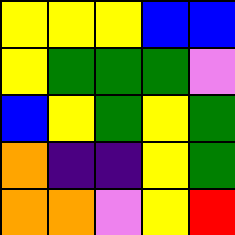[["yellow", "yellow", "yellow", "blue", "blue"], ["yellow", "green", "green", "green", "violet"], ["blue", "yellow", "green", "yellow", "green"], ["orange", "indigo", "indigo", "yellow", "green"], ["orange", "orange", "violet", "yellow", "red"]]